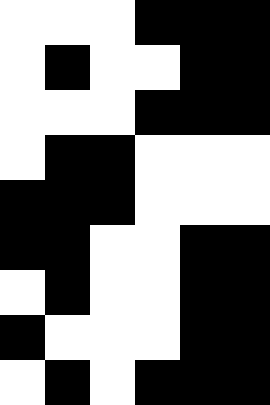[["white", "white", "white", "black", "black", "black"], ["white", "black", "white", "white", "black", "black"], ["white", "white", "white", "black", "black", "black"], ["white", "black", "black", "white", "white", "white"], ["black", "black", "black", "white", "white", "white"], ["black", "black", "white", "white", "black", "black"], ["white", "black", "white", "white", "black", "black"], ["black", "white", "white", "white", "black", "black"], ["white", "black", "white", "black", "black", "black"]]